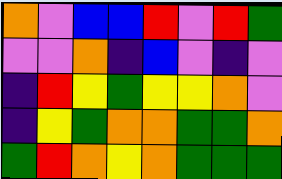[["orange", "violet", "blue", "blue", "red", "violet", "red", "green"], ["violet", "violet", "orange", "indigo", "blue", "violet", "indigo", "violet"], ["indigo", "red", "yellow", "green", "yellow", "yellow", "orange", "violet"], ["indigo", "yellow", "green", "orange", "orange", "green", "green", "orange"], ["green", "red", "orange", "yellow", "orange", "green", "green", "green"]]